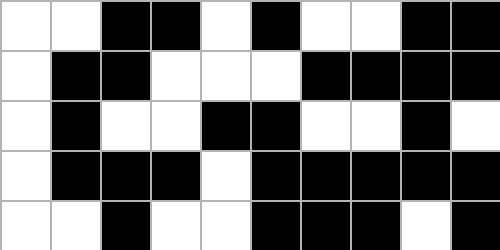[["white", "white", "black", "black", "white", "black", "white", "white", "black", "black"], ["white", "black", "black", "white", "white", "white", "black", "black", "black", "black"], ["white", "black", "white", "white", "black", "black", "white", "white", "black", "white"], ["white", "black", "black", "black", "white", "black", "black", "black", "black", "black"], ["white", "white", "black", "white", "white", "black", "black", "black", "white", "black"]]